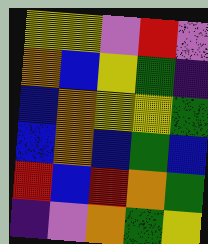[["yellow", "yellow", "violet", "red", "violet"], ["orange", "blue", "yellow", "green", "indigo"], ["blue", "orange", "yellow", "yellow", "green"], ["blue", "orange", "blue", "green", "blue"], ["red", "blue", "red", "orange", "green"], ["indigo", "violet", "orange", "green", "yellow"]]